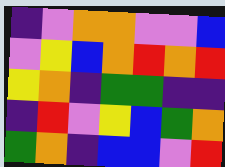[["indigo", "violet", "orange", "orange", "violet", "violet", "blue"], ["violet", "yellow", "blue", "orange", "red", "orange", "red"], ["yellow", "orange", "indigo", "green", "green", "indigo", "indigo"], ["indigo", "red", "violet", "yellow", "blue", "green", "orange"], ["green", "orange", "indigo", "blue", "blue", "violet", "red"]]